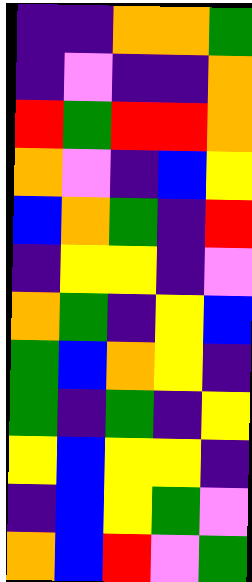[["indigo", "indigo", "orange", "orange", "green"], ["indigo", "violet", "indigo", "indigo", "orange"], ["red", "green", "red", "red", "orange"], ["orange", "violet", "indigo", "blue", "yellow"], ["blue", "orange", "green", "indigo", "red"], ["indigo", "yellow", "yellow", "indigo", "violet"], ["orange", "green", "indigo", "yellow", "blue"], ["green", "blue", "orange", "yellow", "indigo"], ["green", "indigo", "green", "indigo", "yellow"], ["yellow", "blue", "yellow", "yellow", "indigo"], ["indigo", "blue", "yellow", "green", "violet"], ["orange", "blue", "red", "violet", "green"]]